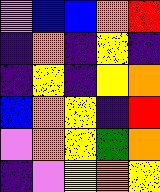[["violet", "blue", "blue", "orange", "red"], ["indigo", "orange", "indigo", "yellow", "indigo"], ["indigo", "yellow", "indigo", "yellow", "orange"], ["blue", "orange", "yellow", "indigo", "red"], ["violet", "orange", "yellow", "green", "orange"], ["indigo", "violet", "yellow", "orange", "yellow"]]